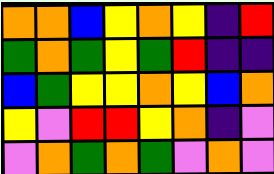[["orange", "orange", "blue", "yellow", "orange", "yellow", "indigo", "red"], ["green", "orange", "green", "yellow", "green", "red", "indigo", "indigo"], ["blue", "green", "yellow", "yellow", "orange", "yellow", "blue", "orange"], ["yellow", "violet", "red", "red", "yellow", "orange", "indigo", "violet"], ["violet", "orange", "green", "orange", "green", "violet", "orange", "violet"]]